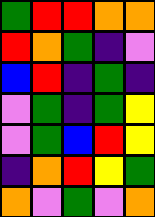[["green", "red", "red", "orange", "orange"], ["red", "orange", "green", "indigo", "violet"], ["blue", "red", "indigo", "green", "indigo"], ["violet", "green", "indigo", "green", "yellow"], ["violet", "green", "blue", "red", "yellow"], ["indigo", "orange", "red", "yellow", "green"], ["orange", "violet", "green", "violet", "orange"]]